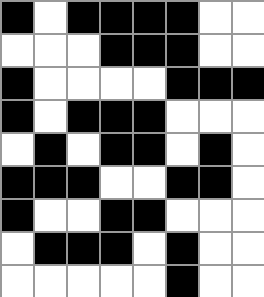[["black", "white", "black", "black", "black", "black", "white", "white"], ["white", "white", "white", "black", "black", "black", "white", "white"], ["black", "white", "white", "white", "white", "black", "black", "black"], ["black", "white", "black", "black", "black", "white", "white", "white"], ["white", "black", "white", "black", "black", "white", "black", "white"], ["black", "black", "black", "white", "white", "black", "black", "white"], ["black", "white", "white", "black", "black", "white", "white", "white"], ["white", "black", "black", "black", "white", "black", "white", "white"], ["white", "white", "white", "white", "white", "black", "white", "white"]]